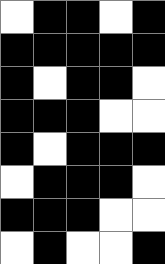[["white", "black", "black", "white", "black"], ["black", "black", "black", "black", "black"], ["black", "white", "black", "black", "white"], ["black", "black", "black", "white", "white"], ["black", "white", "black", "black", "black"], ["white", "black", "black", "black", "white"], ["black", "black", "black", "white", "white"], ["white", "black", "white", "white", "black"]]